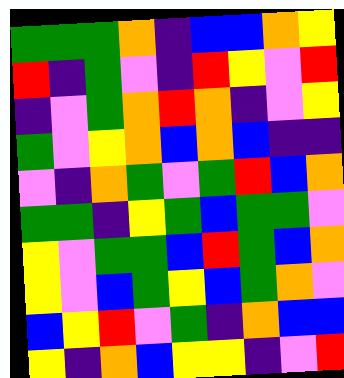[["green", "green", "green", "orange", "indigo", "blue", "blue", "orange", "yellow"], ["red", "indigo", "green", "violet", "indigo", "red", "yellow", "violet", "red"], ["indigo", "violet", "green", "orange", "red", "orange", "indigo", "violet", "yellow"], ["green", "violet", "yellow", "orange", "blue", "orange", "blue", "indigo", "indigo"], ["violet", "indigo", "orange", "green", "violet", "green", "red", "blue", "orange"], ["green", "green", "indigo", "yellow", "green", "blue", "green", "green", "violet"], ["yellow", "violet", "green", "green", "blue", "red", "green", "blue", "orange"], ["yellow", "violet", "blue", "green", "yellow", "blue", "green", "orange", "violet"], ["blue", "yellow", "red", "violet", "green", "indigo", "orange", "blue", "blue"], ["yellow", "indigo", "orange", "blue", "yellow", "yellow", "indigo", "violet", "red"]]